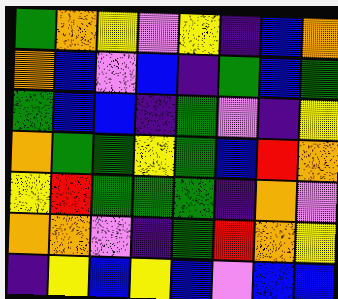[["green", "orange", "yellow", "violet", "yellow", "indigo", "blue", "orange"], ["orange", "blue", "violet", "blue", "indigo", "green", "blue", "green"], ["green", "blue", "blue", "indigo", "green", "violet", "indigo", "yellow"], ["orange", "green", "green", "yellow", "green", "blue", "red", "orange"], ["yellow", "red", "green", "green", "green", "indigo", "orange", "violet"], ["orange", "orange", "violet", "indigo", "green", "red", "orange", "yellow"], ["indigo", "yellow", "blue", "yellow", "blue", "violet", "blue", "blue"]]